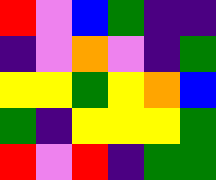[["red", "violet", "blue", "green", "indigo", "indigo"], ["indigo", "violet", "orange", "violet", "indigo", "green"], ["yellow", "yellow", "green", "yellow", "orange", "blue"], ["green", "indigo", "yellow", "yellow", "yellow", "green"], ["red", "violet", "red", "indigo", "green", "green"]]